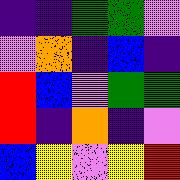[["indigo", "indigo", "green", "green", "violet"], ["violet", "orange", "indigo", "blue", "indigo"], ["red", "blue", "violet", "green", "green"], ["red", "indigo", "orange", "indigo", "violet"], ["blue", "yellow", "violet", "yellow", "red"]]